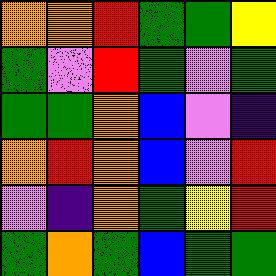[["orange", "orange", "red", "green", "green", "yellow"], ["green", "violet", "red", "green", "violet", "green"], ["green", "green", "orange", "blue", "violet", "indigo"], ["orange", "red", "orange", "blue", "violet", "red"], ["violet", "indigo", "orange", "green", "yellow", "red"], ["green", "orange", "green", "blue", "green", "green"]]